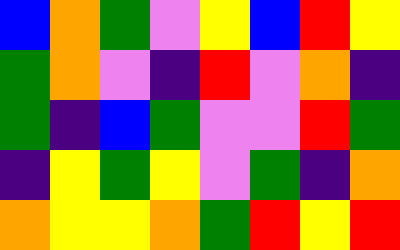[["blue", "orange", "green", "violet", "yellow", "blue", "red", "yellow"], ["green", "orange", "violet", "indigo", "red", "violet", "orange", "indigo"], ["green", "indigo", "blue", "green", "violet", "violet", "red", "green"], ["indigo", "yellow", "green", "yellow", "violet", "green", "indigo", "orange"], ["orange", "yellow", "yellow", "orange", "green", "red", "yellow", "red"]]